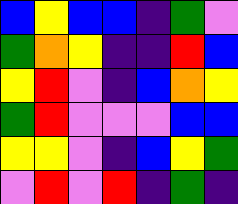[["blue", "yellow", "blue", "blue", "indigo", "green", "violet"], ["green", "orange", "yellow", "indigo", "indigo", "red", "blue"], ["yellow", "red", "violet", "indigo", "blue", "orange", "yellow"], ["green", "red", "violet", "violet", "violet", "blue", "blue"], ["yellow", "yellow", "violet", "indigo", "blue", "yellow", "green"], ["violet", "red", "violet", "red", "indigo", "green", "indigo"]]